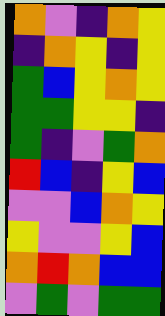[["orange", "violet", "indigo", "orange", "yellow"], ["indigo", "orange", "yellow", "indigo", "yellow"], ["green", "blue", "yellow", "orange", "yellow"], ["green", "green", "yellow", "yellow", "indigo"], ["green", "indigo", "violet", "green", "orange"], ["red", "blue", "indigo", "yellow", "blue"], ["violet", "violet", "blue", "orange", "yellow"], ["yellow", "violet", "violet", "yellow", "blue"], ["orange", "red", "orange", "blue", "blue"], ["violet", "green", "violet", "green", "green"]]